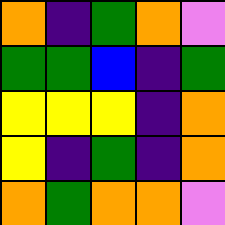[["orange", "indigo", "green", "orange", "violet"], ["green", "green", "blue", "indigo", "green"], ["yellow", "yellow", "yellow", "indigo", "orange"], ["yellow", "indigo", "green", "indigo", "orange"], ["orange", "green", "orange", "orange", "violet"]]